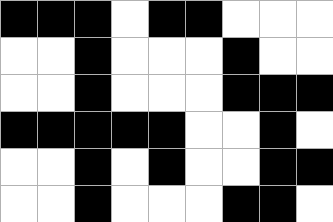[["black", "black", "black", "white", "black", "black", "white", "white", "white"], ["white", "white", "black", "white", "white", "white", "black", "white", "white"], ["white", "white", "black", "white", "white", "white", "black", "black", "black"], ["black", "black", "black", "black", "black", "white", "white", "black", "white"], ["white", "white", "black", "white", "black", "white", "white", "black", "black"], ["white", "white", "black", "white", "white", "white", "black", "black", "white"]]